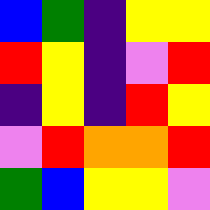[["blue", "green", "indigo", "yellow", "yellow"], ["red", "yellow", "indigo", "violet", "red"], ["indigo", "yellow", "indigo", "red", "yellow"], ["violet", "red", "orange", "orange", "red"], ["green", "blue", "yellow", "yellow", "violet"]]